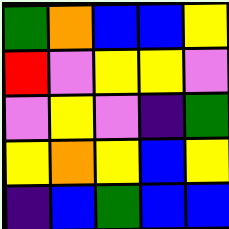[["green", "orange", "blue", "blue", "yellow"], ["red", "violet", "yellow", "yellow", "violet"], ["violet", "yellow", "violet", "indigo", "green"], ["yellow", "orange", "yellow", "blue", "yellow"], ["indigo", "blue", "green", "blue", "blue"]]